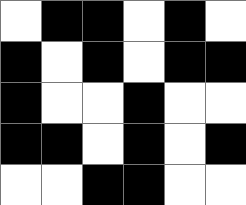[["white", "black", "black", "white", "black", "white"], ["black", "white", "black", "white", "black", "black"], ["black", "white", "white", "black", "white", "white"], ["black", "black", "white", "black", "white", "black"], ["white", "white", "black", "black", "white", "white"]]